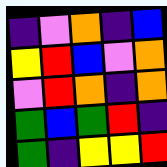[["indigo", "violet", "orange", "indigo", "blue"], ["yellow", "red", "blue", "violet", "orange"], ["violet", "red", "orange", "indigo", "orange"], ["green", "blue", "green", "red", "indigo"], ["green", "indigo", "yellow", "yellow", "red"]]